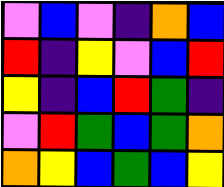[["violet", "blue", "violet", "indigo", "orange", "blue"], ["red", "indigo", "yellow", "violet", "blue", "red"], ["yellow", "indigo", "blue", "red", "green", "indigo"], ["violet", "red", "green", "blue", "green", "orange"], ["orange", "yellow", "blue", "green", "blue", "yellow"]]